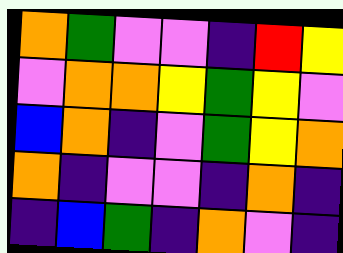[["orange", "green", "violet", "violet", "indigo", "red", "yellow"], ["violet", "orange", "orange", "yellow", "green", "yellow", "violet"], ["blue", "orange", "indigo", "violet", "green", "yellow", "orange"], ["orange", "indigo", "violet", "violet", "indigo", "orange", "indigo"], ["indigo", "blue", "green", "indigo", "orange", "violet", "indigo"]]